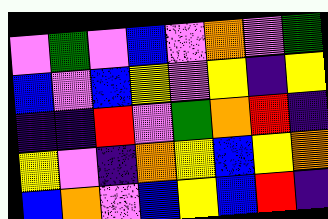[["violet", "green", "violet", "blue", "violet", "orange", "violet", "green"], ["blue", "violet", "blue", "yellow", "violet", "yellow", "indigo", "yellow"], ["indigo", "indigo", "red", "violet", "green", "orange", "red", "indigo"], ["yellow", "violet", "indigo", "orange", "yellow", "blue", "yellow", "orange"], ["blue", "orange", "violet", "blue", "yellow", "blue", "red", "indigo"]]